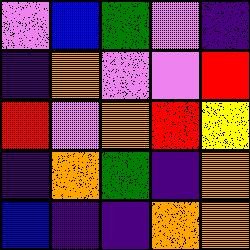[["violet", "blue", "green", "violet", "indigo"], ["indigo", "orange", "violet", "violet", "red"], ["red", "violet", "orange", "red", "yellow"], ["indigo", "orange", "green", "indigo", "orange"], ["blue", "indigo", "indigo", "orange", "orange"]]